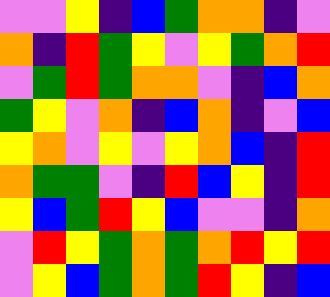[["violet", "violet", "yellow", "indigo", "blue", "green", "orange", "orange", "indigo", "violet"], ["orange", "indigo", "red", "green", "yellow", "violet", "yellow", "green", "orange", "red"], ["violet", "green", "red", "green", "orange", "orange", "violet", "indigo", "blue", "orange"], ["green", "yellow", "violet", "orange", "indigo", "blue", "orange", "indigo", "violet", "blue"], ["yellow", "orange", "violet", "yellow", "violet", "yellow", "orange", "blue", "indigo", "red"], ["orange", "green", "green", "violet", "indigo", "red", "blue", "yellow", "indigo", "red"], ["yellow", "blue", "green", "red", "yellow", "blue", "violet", "violet", "indigo", "orange"], ["violet", "red", "yellow", "green", "orange", "green", "orange", "red", "yellow", "red"], ["violet", "yellow", "blue", "green", "orange", "green", "red", "yellow", "indigo", "blue"]]